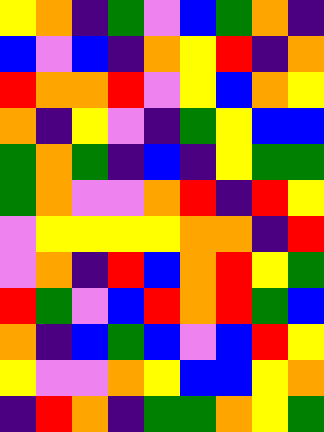[["yellow", "orange", "indigo", "green", "violet", "blue", "green", "orange", "indigo"], ["blue", "violet", "blue", "indigo", "orange", "yellow", "red", "indigo", "orange"], ["red", "orange", "orange", "red", "violet", "yellow", "blue", "orange", "yellow"], ["orange", "indigo", "yellow", "violet", "indigo", "green", "yellow", "blue", "blue"], ["green", "orange", "green", "indigo", "blue", "indigo", "yellow", "green", "green"], ["green", "orange", "violet", "violet", "orange", "red", "indigo", "red", "yellow"], ["violet", "yellow", "yellow", "yellow", "yellow", "orange", "orange", "indigo", "red"], ["violet", "orange", "indigo", "red", "blue", "orange", "red", "yellow", "green"], ["red", "green", "violet", "blue", "red", "orange", "red", "green", "blue"], ["orange", "indigo", "blue", "green", "blue", "violet", "blue", "red", "yellow"], ["yellow", "violet", "violet", "orange", "yellow", "blue", "blue", "yellow", "orange"], ["indigo", "red", "orange", "indigo", "green", "green", "orange", "yellow", "green"]]